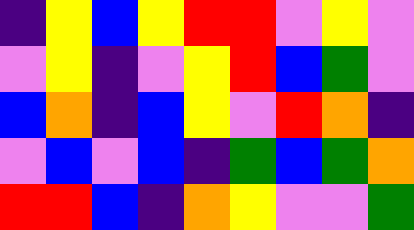[["indigo", "yellow", "blue", "yellow", "red", "red", "violet", "yellow", "violet"], ["violet", "yellow", "indigo", "violet", "yellow", "red", "blue", "green", "violet"], ["blue", "orange", "indigo", "blue", "yellow", "violet", "red", "orange", "indigo"], ["violet", "blue", "violet", "blue", "indigo", "green", "blue", "green", "orange"], ["red", "red", "blue", "indigo", "orange", "yellow", "violet", "violet", "green"]]